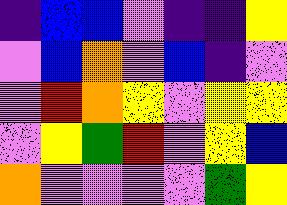[["indigo", "blue", "blue", "violet", "indigo", "indigo", "yellow"], ["violet", "blue", "orange", "violet", "blue", "indigo", "violet"], ["violet", "red", "orange", "yellow", "violet", "yellow", "yellow"], ["violet", "yellow", "green", "red", "violet", "yellow", "blue"], ["orange", "violet", "violet", "violet", "violet", "green", "yellow"]]